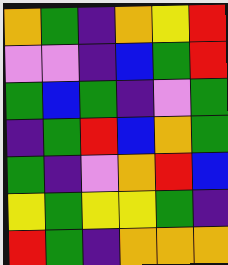[["orange", "green", "indigo", "orange", "yellow", "red"], ["violet", "violet", "indigo", "blue", "green", "red"], ["green", "blue", "green", "indigo", "violet", "green"], ["indigo", "green", "red", "blue", "orange", "green"], ["green", "indigo", "violet", "orange", "red", "blue"], ["yellow", "green", "yellow", "yellow", "green", "indigo"], ["red", "green", "indigo", "orange", "orange", "orange"]]